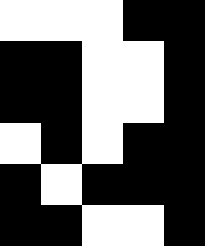[["white", "white", "white", "black", "black"], ["black", "black", "white", "white", "black"], ["black", "black", "white", "white", "black"], ["white", "black", "white", "black", "black"], ["black", "white", "black", "black", "black"], ["black", "black", "white", "white", "black"]]